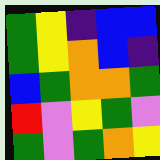[["green", "yellow", "indigo", "blue", "blue"], ["green", "yellow", "orange", "blue", "indigo"], ["blue", "green", "orange", "orange", "green"], ["red", "violet", "yellow", "green", "violet"], ["green", "violet", "green", "orange", "yellow"]]